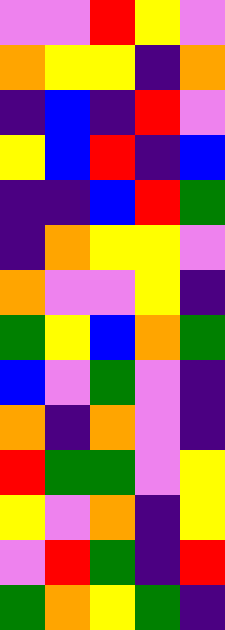[["violet", "violet", "red", "yellow", "violet"], ["orange", "yellow", "yellow", "indigo", "orange"], ["indigo", "blue", "indigo", "red", "violet"], ["yellow", "blue", "red", "indigo", "blue"], ["indigo", "indigo", "blue", "red", "green"], ["indigo", "orange", "yellow", "yellow", "violet"], ["orange", "violet", "violet", "yellow", "indigo"], ["green", "yellow", "blue", "orange", "green"], ["blue", "violet", "green", "violet", "indigo"], ["orange", "indigo", "orange", "violet", "indigo"], ["red", "green", "green", "violet", "yellow"], ["yellow", "violet", "orange", "indigo", "yellow"], ["violet", "red", "green", "indigo", "red"], ["green", "orange", "yellow", "green", "indigo"]]